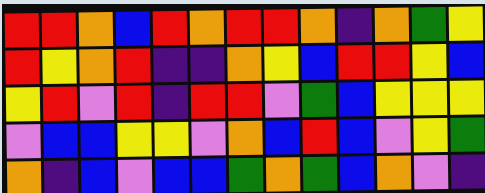[["red", "red", "orange", "blue", "red", "orange", "red", "red", "orange", "indigo", "orange", "green", "yellow"], ["red", "yellow", "orange", "red", "indigo", "indigo", "orange", "yellow", "blue", "red", "red", "yellow", "blue"], ["yellow", "red", "violet", "red", "indigo", "red", "red", "violet", "green", "blue", "yellow", "yellow", "yellow"], ["violet", "blue", "blue", "yellow", "yellow", "violet", "orange", "blue", "red", "blue", "violet", "yellow", "green"], ["orange", "indigo", "blue", "violet", "blue", "blue", "green", "orange", "green", "blue", "orange", "violet", "indigo"]]